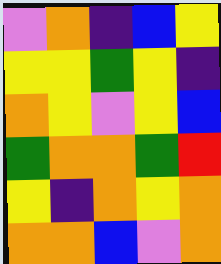[["violet", "orange", "indigo", "blue", "yellow"], ["yellow", "yellow", "green", "yellow", "indigo"], ["orange", "yellow", "violet", "yellow", "blue"], ["green", "orange", "orange", "green", "red"], ["yellow", "indigo", "orange", "yellow", "orange"], ["orange", "orange", "blue", "violet", "orange"]]